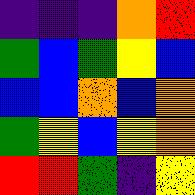[["indigo", "indigo", "indigo", "orange", "red"], ["green", "blue", "green", "yellow", "blue"], ["blue", "blue", "orange", "blue", "orange"], ["green", "yellow", "blue", "yellow", "orange"], ["red", "red", "green", "indigo", "yellow"]]